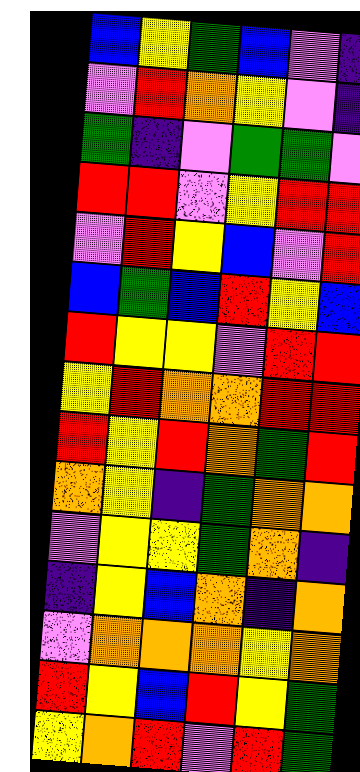[["blue", "yellow", "green", "blue", "violet", "indigo"], ["violet", "red", "orange", "yellow", "violet", "indigo"], ["green", "indigo", "violet", "green", "green", "violet"], ["red", "red", "violet", "yellow", "red", "red"], ["violet", "red", "yellow", "blue", "violet", "red"], ["blue", "green", "blue", "red", "yellow", "blue"], ["red", "yellow", "yellow", "violet", "red", "red"], ["yellow", "red", "orange", "orange", "red", "red"], ["red", "yellow", "red", "orange", "green", "red"], ["orange", "yellow", "indigo", "green", "orange", "orange"], ["violet", "yellow", "yellow", "green", "orange", "indigo"], ["indigo", "yellow", "blue", "orange", "indigo", "orange"], ["violet", "orange", "orange", "orange", "yellow", "orange"], ["red", "yellow", "blue", "red", "yellow", "green"], ["yellow", "orange", "red", "violet", "red", "green"]]